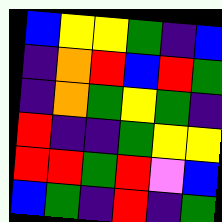[["blue", "yellow", "yellow", "green", "indigo", "blue"], ["indigo", "orange", "red", "blue", "red", "green"], ["indigo", "orange", "green", "yellow", "green", "indigo"], ["red", "indigo", "indigo", "green", "yellow", "yellow"], ["red", "red", "green", "red", "violet", "blue"], ["blue", "green", "indigo", "red", "indigo", "green"]]